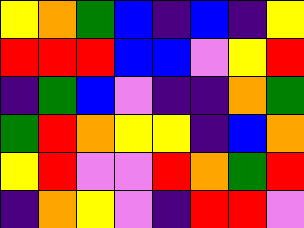[["yellow", "orange", "green", "blue", "indigo", "blue", "indigo", "yellow"], ["red", "red", "red", "blue", "blue", "violet", "yellow", "red"], ["indigo", "green", "blue", "violet", "indigo", "indigo", "orange", "green"], ["green", "red", "orange", "yellow", "yellow", "indigo", "blue", "orange"], ["yellow", "red", "violet", "violet", "red", "orange", "green", "red"], ["indigo", "orange", "yellow", "violet", "indigo", "red", "red", "violet"]]